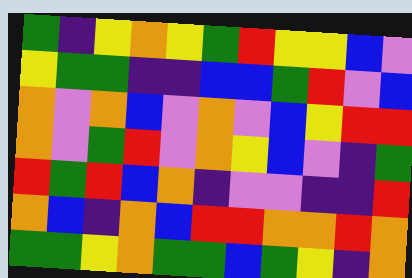[["green", "indigo", "yellow", "orange", "yellow", "green", "red", "yellow", "yellow", "blue", "violet"], ["yellow", "green", "green", "indigo", "indigo", "blue", "blue", "green", "red", "violet", "blue"], ["orange", "violet", "orange", "blue", "violet", "orange", "violet", "blue", "yellow", "red", "red"], ["orange", "violet", "green", "red", "violet", "orange", "yellow", "blue", "violet", "indigo", "green"], ["red", "green", "red", "blue", "orange", "indigo", "violet", "violet", "indigo", "indigo", "red"], ["orange", "blue", "indigo", "orange", "blue", "red", "red", "orange", "orange", "red", "orange"], ["green", "green", "yellow", "orange", "green", "green", "blue", "green", "yellow", "indigo", "orange"]]